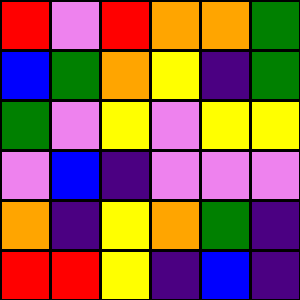[["red", "violet", "red", "orange", "orange", "green"], ["blue", "green", "orange", "yellow", "indigo", "green"], ["green", "violet", "yellow", "violet", "yellow", "yellow"], ["violet", "blue", "indigo", "violet", "violet", "violet"], ["orange", "indigo", "yellow", "orange", "green", "indigo"], ["red", "red", "yellow", "indigo", "blue", "indigo"]]